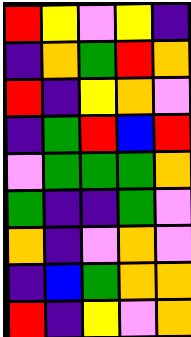[["red", "yellow", "violet", "yellow", "indigo"], ["indigo", "orange", "green", "red", "orange"], ["red", "indigo", "yellow", "orange", "violet"], ["indigo", "green", "red", "blue", "red"], ["violet", "green", "green", "green", "orange"], ["green", "indigo", "indigo", "green", "violet"], ["orange", "indigo", "violet", "orange", "violet"], ["indigo", "blue", "green", "orange", "orange"], ["red", "indigo", "yellow", "violet", "orange"]]